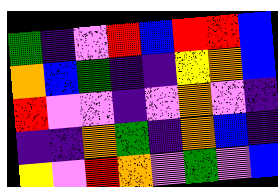[["green", "indigo", "violet", "red", "blue", "red", "red", "blue"], ["orange", "blue", "green", "indigo", "indigo", "yellow", "orange", "blue"], ["red", "violet", "violet", "indigo", "violet", "orange", "violet", "indigo"], ["indigo", "indigo", "orange", "green", "indigo", "orange", "blue", "indigo"], ["yellow", "violet", "red", "orange", "violet", "green", "violet", "blue"]]